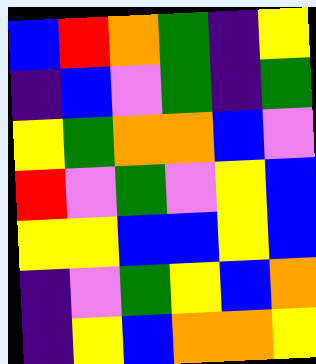[["blue", "red", "orange", "green", "indigo", "yellow"], ["indigo", "blue", "violet", "green", "indigo", "green"], ["yellow", "green", "orange", "orange", "blue", "violet"], ["red", "violet", "green", "violet", "yellow", "blue"], ["yellow", "yellow", "blue", "blue", "yellow", "blue"], ["indigo", "violet", "green", "yellow", "blue", "orange"], ["indigo", "yellow", "blue", "orange", "orange", "yellow"]]